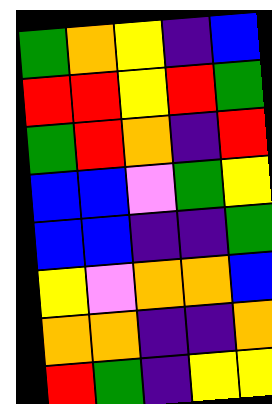[["green", "orange", "yellow", "indigo", "blue"], ["red", "red", "yellow", "red", "green"], ["green", "red", "orange", "indigo", "red"], ["blue", "blue", "violet", "green", "yellow"], ["blue", "blue", "indigo", "indigo", "green"], ["yellow", "violet", "orange", "orange", "blue"], ["orange", "orange", "indigo", "indigo", "orange"], ["red", "green", "indigo", "yellow", "yellow"]]